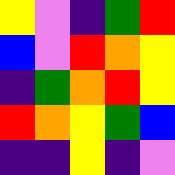[["yellow", "violet", "indigo", "green", "red"], ["blue", "violet", "red", "orange", "yellow"], ["indigo", "green", "orange", "red", "yellow"], ["red", "orange", "yellow", "green", "blue"], ["indigo", "indigo", "yellow", "indigo", "violet"]]